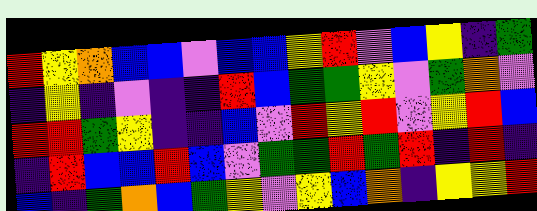[["red", "yellow", "orange", "blue", "blue", "violet", "blue", "blue", "yellow", "red", "violet", "blue", "yellow", "indigo", "green"], ["indigo", "yellow", "indigo", "violet", "indigo", "indigo", "red", "blue", "green", "green", "yellow", "violet", "green", "orange", "violet"], ["red", "red", "green", "yellow", "indigo", "indigo", "blue", "violet", "red", "yellow", "red", "violet", "yellow", "red", "blue"], ["indigo", "red", "blue", "blue", "red", "blue", "violet", "green", "green", "red", "green", "red", "indigo", "red", "indigo"], ["blue", "indigo", "green", "orange", "blue", "green", "yellow", "violet", "yellow", "blue", "orange", "indigo", "yellow", "yellow", "red"]]